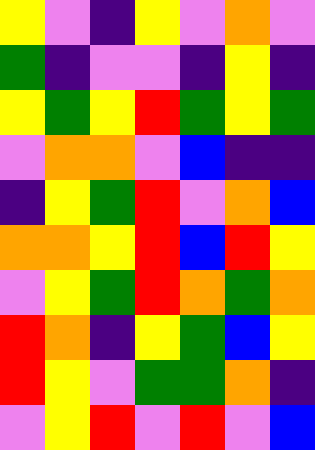[["yellow", "violet", "indigo", "yellow", "violet", "orange", "violet"], ["green", "indigo", "violet", "violet", "indigo", "yellow", "indigo"], ["yellow", "green", "yellow", "red", "green", "yellow", "green"], ["violet", "orange", "orange", "violet", "blue", "indigo", "indigo"], ["indigo", "yellow", "green", "red", "violet", "orange", "blue"], ["orange", "orange", "yellow", "red", "blue", "red", "yellow"], ["violet", "yellow", "green", "red", "orange", "green", "orange"], ["red", "orange", "indigo", "yellow", "green", "blue", "yellow"], ["red", "yellow", "violet", "green", "green", "orange", "indigo"], ["violet", "yellow", "red", "violet", "red", "violet", "blue"]]